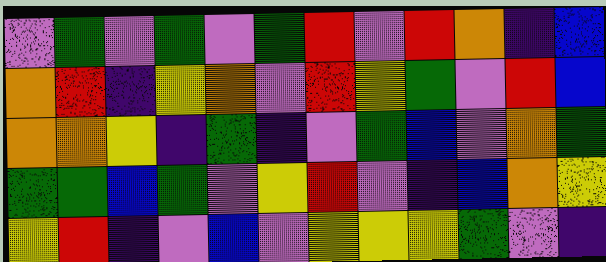[["violet", "green", "violet", "green", "violet", "green", "red", "violet", "red", "orange", "indigo", "blue"], ["orange", "red", "indigo", "yellow", "orange", "violet", "red", "yellow", "green", "violet", "red", "blue"], ["orange", "orange", "yellow", "indigo", "green", "indigo", "violet", "green", "blue", "violet", "orange", "green"], ["green", "green", "blue", "green", "violet", "yellow", "red", "violet", "indigo", "blue", "orange", "yellow"], ["yellow", "red", "indigo", "violet", "blue", "violet", "yellow", "yellow", "yellow", "green", "violet", "indigo"]]